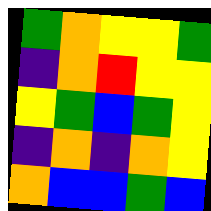[["green", "orange", "yellow", "yellow", "green"], ["indigo", "orange", "red", "yellow", "yellow"], ["yellow", "green", "blue", "green", "yellow"], ["indigo", "orange", "indigo", "orange", "yellow"], ["orange", "blue", "blue", "green", "blue"]]